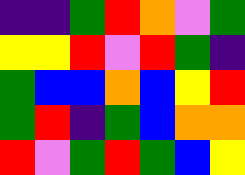[["indigo", "indigo", "green", "red", "orange", "violet", "green"], ["yellow", "yellow", "red", "violet", "red", "green", "indigo"], ["green", "blue", "blue", "orange", "blue", "yellow", "red"], ["green", "red", "indigo", "green", "blue", "orange", "orange"], ["red", "violet", "green", "red", "green", "blue", "yellow"]]